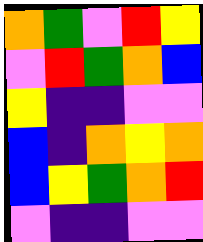[["orange", "green", "violet", "red", "yellow"], ["violet", "red", "green", "orange", "blue"], ["yellow", "indigo", "indigo", "violet", "violet"], ["blue", "indigo", "orange", "yellow", "orange"], ["blue", "yellow", "green", "orange", "red"], ["violet", "indigo", "indigo", "violet", "violet"]]